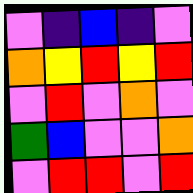[["violet", "indigo", "blue", "indigo", "violet"], ["orange", "yellow", "red", "yellow", "red"], ["violet", "red", "violet", "orange", "violet"], ["green", "blue", "violet", "violet", "orange"], ["violet", "red", "red", "violet", "red"]]